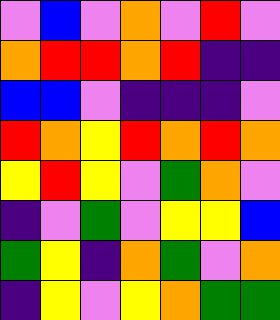[["violet", "blue", "violet", "orange", "violet", "red", "violet"], ["orange", "red", "red", "orange", "red", "indigo", "indigo"], ["blue", "blue", "violet", "indigo", "indigo", "indigo", "violet"], ["red", "orange", "yellow", "red", "orange", "red", "orange"], ["yellow", "red", "yellow", "violet", "green", "orange", "violet"], ["indigo", "violet", "green", "violet", "yellow", "yellow", "blue"], ["green", "yellow", "indigo", "orange", "green", "violet", "orange"], ["indigo", "yellow", "violet", "yellow", "orange", "green", "green"]]